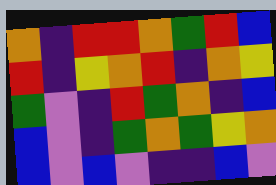[["orange", "indigo", "red", "red", "orange", "green", "red", "blue"], ["red", "indigo", "yellow", "orange", "red", "indigo", "orange", "yellow"], ["green", "violet", "indigo", "red", "green", "orange", "indigo", "blue"], ["blue", "violet", "indigo", "green", "orange", "green", "yellow", "orange"], ["blue", "violet", "blue", "violet", "indigo", "indigo", "blue", "violet"]]